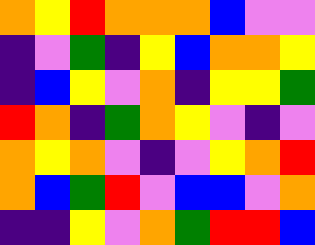[["orange", "yellow", "red", "orange", "orange", "orange", "blue", "violet", "violet"], ["indigo", "violet", "green", "indigo", "yellow", "blue", "orange", "orange", "yellow"], ["indigo", "blue", "yellow", "violet", "orange", "indigo", "yellow", "yellow", "green"], ["red", "orange", "indigo", "green", "orange", "yellow", "violet", "indigo", "violet"], ["orange", "yellow", "orange", "violet", "indigo", "violet", "yellow", "orange", "red"], ["orange", "blue", "green", "red", "violet", "blue", "blue", "violet", "orange"], ["indigo", "indigo", "yellow", "violet", "orange", "green", "red", "red", "blue"]]